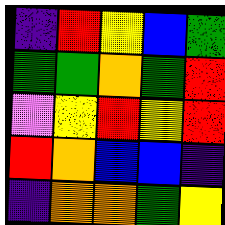[["indigo", "red", "yellow", "blue", "green"], ["green", "green", "orange", "green", "red"], ["violet", "yellow", "red", "yellow", "red"], ["red", "orange", "blue", "blue", "indigo"], ["indigo", "orange", "orange", "green", "yellow"]]